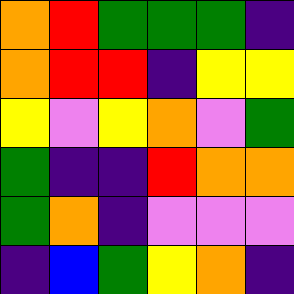[["orange", "red", "green", "green", "green", "indigo"], ["orange", "red", "red", "indigo", "yellow", "yellow"], ["yellow", "violet", "yellow", "orange", "violet", "green"], ["green", "indigo", "indigo", "red", "orange", "orange"], ["green", "orange", "indigo", "violet", "violet", "violet"], ["indigo", "blue", "green", "yellow", "orange", "indigo"]]